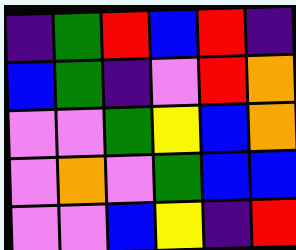[["indigo", "green", "red", "blue", "red", "indigo"], ["blue", "green", "indigo", "violet", "red", "orange"], ["violet", "violet", "green", "yellow", "blue", "orange"], ["violet", "orange", "violet", "green", "blue", "blue"], ["violet", "violet", "blue", "yellow", "indigo", "red"]]